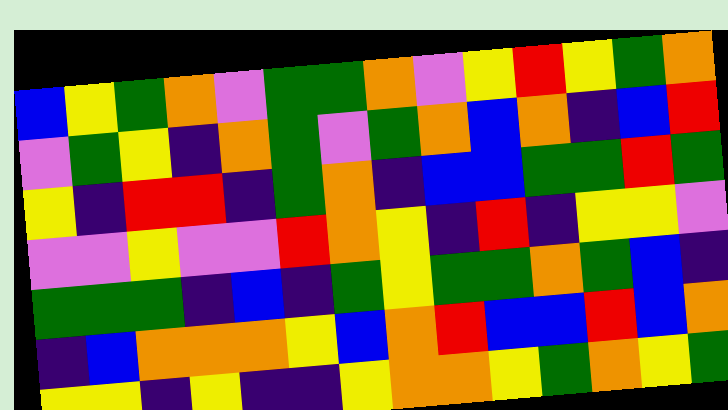[["blue", "yellow", "green", "orange", "violet", "green", "green", "orange", "violet", "yellow", "red", "yellow", "green", "orange"], ["violet", "green", "yellow", "indigo", "orange", "green", "violet", "green", "orange", "blue", "orange", "indigo", "blue", "red"], ["yellow", "indigo", "red", "red", "indigo", "green", "orange", "indigo", "blue", "blue", "green", "green", "red", "green"], ["violet", "violet", "yellow", "violet", "violet", "red", "orange", "yellow", "indigo", "red", "indigo", "yellow", "yellow", "violet"], ["green", "green", "green", "indigo", "blue", "indigo", "green", "yellow", "green", "green", "orange", "green", "blue", "indigo"], ["indigo", "blue", "orange", "orange", "orange", "yellow", "blue", "orange", "red", "blue", "blue", "red", "blue", "orange"], ["yellow", "yellow", "indigo", "yellow", "indigo", "indigo", "yellow", "orange", "orange", "yellow", "green", "orange", "yellow", "green"]]